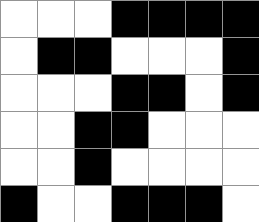[["white", "white", "white", "black", "black", "black", "black"], ["white", "black", "black", "white", "white", "white", "black"], ["white", "white", "white", "black", "black", "white", "black"], ["white", "white", "black", "black", "white", "white", "white"], ["white", "white", "black", "white", "white", "white", "white"], ["black", "white", "white", "black", "black", "black", "white"]]